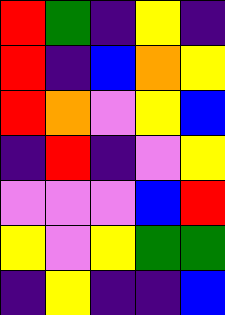[["red", "green", "indigo", "yellow", "indigo"], ["red", "indigo", "blue", "orange", "yellow"], ["red", "orange", "violet", "yellow", "blue"], ["indigo", "red", "indigo", "violet", "yellow"], ["violet", "violet", "violet", "blue", "red"], ["yellow", "violet", "yellow", "green", "green"], ["indigo", "yellow", "indigo", "indigo", "blue"]]